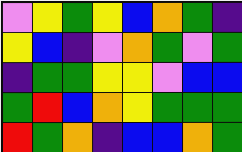[["violet", "yellow", "green", "yellow", "blue", "orange", "green", "indigo"], ["yellow", "blue", "indigo", "violet", "orange", "green", "violet", "green"], ["indigo", "green", "green", "yellow", "yellow", "violet", "blue", "blue"], ["green", "red", "blue", "orange", "yellow", "green", "green", "green"], ["red", "green", "orange", "indigo", "blue", "blue", "orange", "green"]]